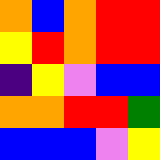[["orange", "blue", "orange", "red", "red"], ["yellow", "red", "orange", "red", "red"], ["indigo", "yellow", "violet", "blue", "blue"], ["orange", "orange", "red", "red", "green"], ["blue", "blue", "blue", "violet", "yellow"]]